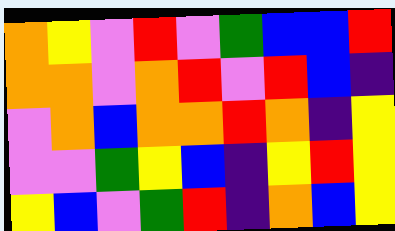[["orange", "yellow", "violet", "red", "violet", "green", "blue", "blue", "red"], ["orange", "orange", "violet", "orange", "red", "violet", "red", "blue", "indigo"], ["violet", "orange", "blue", "orange", "orange", "red", "orange", "indigo", "yellow"], ["violet", "violet", "green", "yellow", "blue", "indigo", "yellow", "red", "yellow"], ["yellow", "blue", "violet", "green", "red", "indigo", "orange", "blue", "yellow"]]